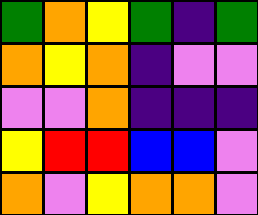[["green", "orange", "yellow", "green", "indigo", "green"], ["orange", "yellow", "orange", "indigo", "violet", "violet"], ["violet", "violet", "orange", "indigo", "indigo", "indigo"], ["yellow", "red", "red", "blue", "blue", "violet"], ["orange", "violet", "yellow", "orange", "orange", "violet"]]